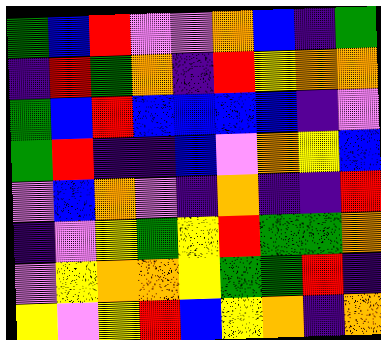[["green", "blue", "red", "violet", "violet", "orange", "blue", "indigo", "green"], ["indigo", "red", "green", "orange", "indigo", "red", "yellow", "orange", "orange"], ["green", "blue", "red", "blue", "blue", "blue", "blue", "indigo", "violet"], ["green", "red", "indigo", "indigo", "blue", "violet", "orange", "yellow", "blue"], ["violet", "blue", "orange", "violet", "indigo", "orange", "indigo", "indigo", "red"], ["indigo", "violet", "yellow", "green", "yellow", "red", "green", "green", "orange"], ["violet", "yellow", "orange", "orange", "yellow", "green", "green", "red", "indigo"], ["yellow", "violet", "yellow", "red", "blue", "yellow", "orange", "indigo", "orange"]]